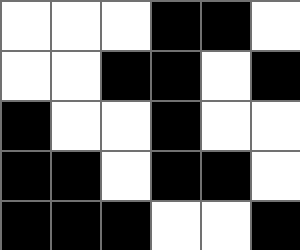[["white", "white", "white", "black", "black", "white"], ["white", "white", "black", "black", "white", "black"], ["black", "white", "white", "black", "white", "white"], ["black", "black", "white", "black", "black", "white"], ["black", "black", "black", "white", "white", "black"]]